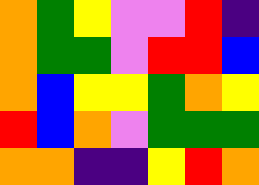[["orange", "green", "yellow", "violet", "violet", "red", "indigo"], ["orange", "green", "green", "violet", "red", "red", "blue"], ["orange", "blue", "yellow", "yellow", "green", "orange", "yellow"], ["red", "blue", "orange", "violet", "green", "green", "green"], ["orange", "orange", "indigo", "indigo", "yellow", "red", "orange"]]